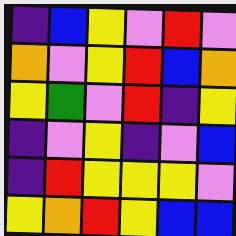[["indigo", "blue", "yellow", "violet", "red", "violet"], ["orange", "violet", "yellow", "red", "blue", "orange"], ["yellow", "green", "violet", "red", "indigo", "yellow"], ["indigo", "violet", "yellow", "indigo", "violet", "blue"], ["indigo", "red", "yellow", "yellow", "yellow", "violet"], ["yellow", "orange", "red", "yellow", "blue", "blue"]]